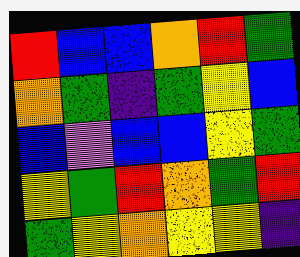[["red", "blue", "blue", "orange", "red", "green"], ["orange", "green", "indigo", "green", "yellow", "blue"], ["blue", "violet", "blue", "blue", "yellow", "green"], ["yellow", "green", "red", "orange", "green", "red"], ["green", "yellow", "orange", "yellow", "yellow", "indigo"]]